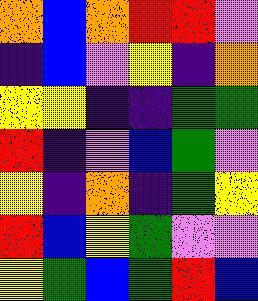[["orange", "blue", "orange", "red", "red", "violet"], ["indigo", "blue", "violet", "yellow", "indigo", "orange"], ["yellow", "yellow", "indigo", "indigo", "green", "green"], ["red", "indigo", "violet", "blue", "green", "violet"], ["yellow", "indigo", "orange", "indigo", "green", "yellow"], ["red", "blue", "yellow", "green", "violet", "violet"], ["yellow", "green", "blue", "green", "red", "blue"]]